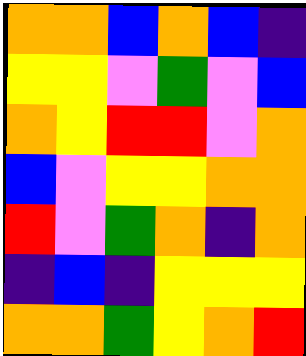[["orange", "orange", "blue", "orange", "blue", "indigo"], ["yellow", "yellow", "violet", "green", "violet", "blue"], ["orange", "yellow", "red", "red", "violet", "orange"], ["blue", "violet", "yellow", "yellow", "orange", "orange"], ["red", "violet", "green", "orange", "indigo", "orange"], ["indigo", "blue", "indigo", "yellow", "yellow", "yellow"], ["orange", "orange", "green", "yellow", "orange", "red"]]